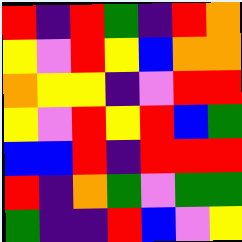[["red", "indigo", "red", "green", "indigo", "red", "orange"], ["yellow", "violet", "red", "yellow", "blue", "orange", "orange"], ["orange", "yellow", "yellow", "indigo", "violet", "red", "red"], ["yellow", "violet", "red", "yellow", "red", "blue", "green"], ["blue", "blue", "red", "indigo", "red", "red", "red"], ["red", "indigo", "orange", "green", "violet", "green", "green"], ["green", "indigo", "indigo", "red", "blue", "violet", "yellow"]]